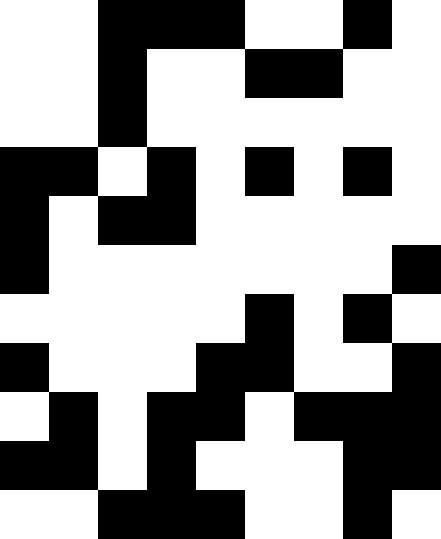[["white", "white", "black", "black", "black", "white", "white", "black", "white"], ["white", "white", "black", "white", "white", "black", "black", "white", "white"], ["white", "white", "black", "white", "white", "white", "white", "white", "white"], ["black", "black", "white", "black", "white", "black", "white", "black", "white"], ["black", "white", "black", "black", "white", "white", "white", "white", "white"], ["black", "white", "white", "white", "white", "white", "white", "white", "black"], ["white", "white", "white", "white", "white", "black", "white", "black", "white"], ["black", "white", "white", "white", "black", "black", "white", "white", "black"], ["white", "black", "white", "black", "black", "white", "black", "black", "black"], ["black", "black", "white", "black", "white", "white", "white", "black", "black"], ["white", "white", "black", "black", "black", "white", "white", "black", "white"]]